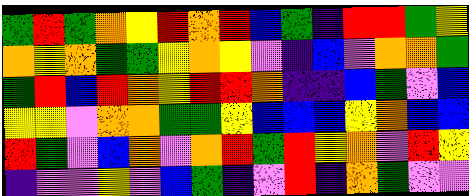[["green", "red", "green", "orange", "yellow", "red", "orange", "red", "blue", "green", "indigo", "red", "red", "green", "yellow"], ["orange", "yellow", "orange", "green", "green", "yellow", "orange", "yellow", "violet", "indigo", "blue", "violet", "orange", "orange", "green"], ["green", "red", "blue", "red", "orange", "yellow", "red", "red", "orange", "indigo", "indigo", "blue", "green", "violet", "blue"], ["yellow", "yellow", "violet", "orange", "orange", "green", "green", "yellow", "blue", "blue", "blue", "yellow", "orange", "blue", "blue"], ["red", "green", "violet", "blue", "orange", "violet", "orange", "red", "green", "red", "yellow", "orange", "violet", "red", "yellow"], ["indigo", "violet", "violet", "yellow", "violet", "blue", "green", "indigo", "violet", "red", "indigo", "orange", "green", "violet", "violet"]]